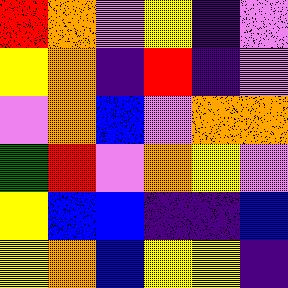[["red", "orange", "violet", "yellow", "indigo", "violet"], ["yellow", "orange", "indigo", "red", "indigo", "violet"], ["violet", "orange", "blue", "violet", "orange", "orange"], ["green", "red", "violet", "orange", "yellow", "violet"], ["yellow", "blue", "blue", "indigo", "indigo", "blue"], ["yellow", "orange", "blue", "yellow", "yellow", "indigo"]]